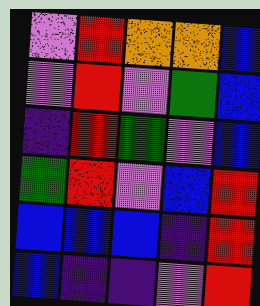[["violet", "red", "orange", "orange", "blue"], ["violet", "red", "violet", "green", "blue"], ["indigo", "red", "green", "violet", "blue"], ["green", "red", "violet", "blue", "red"], ["blue", "blue", "blue", "indigo", "red"], ["blue", "indigo", "indigo", "violet", "red"]]